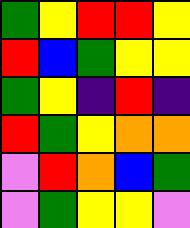[["green", "yellow", "red", "red", "yellow"], ["red", "blue", "green", "yellow", "yellow"], ["green", "yellow", "indigo", "red", "indigo"], ["red", "green", "yellow", "orange", "orange"], ["violet", "red", "orange", "blue", "green"], ["violet", "green", "yellow", "yellow", "violet"]]